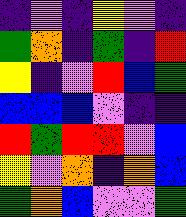[["indigo", "violet", "indigo", "yellow", "violet", "indigo"], ["green", "orange", "indigo", "green", "indigo", "red"], ["yellow", "indigo", "violet", "red", "blue", "green"], ["blue", "blue", "blue", "violet", "indigo", "indigo"], ["red", "green", "red", "red", "violet", "blue"], ["yellow", "violet", "orange", "indigo", "orange", "blue"], ["green", "orange", "blue", "violet", "violet", "green"]]